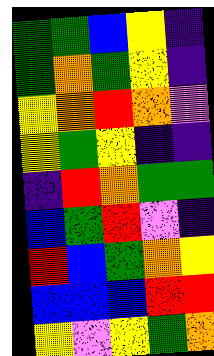[["green", "green", "blue", "yellow", "indigo"], ["green", "orange", "green", "yellow", "indigo"], ["yellow", "orange", "red", "orange", "violet"], ["yellow", "green", "yellow", "indigo", "indigo"], ["indigo", "red", "orange", "green", "green"], ["blue", "green", "red", "violet", "indigo"], ["red", "blue", "green", "orange", "yellow"], ["blue", "blue", "blue", "red", "red"], ["yellow", "violet", "yellow", "green", "orange"]]